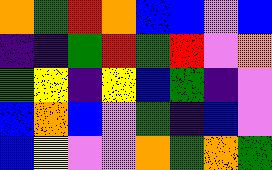[["orange", "green", "red", "orange", "blue", "blue", "violet", "blue"], ["indigo", "indigo", "green", "red", "green", "red", "violet", "orange"], ["green", "yellow", "indigo", "yellow", "blue", "green", "indigo", "violet"], ["blue", "orange", "blue", "violet", "green", "indigo", "blue", "violet"], ["blue", "yellow", "violet", "violet", "orange", "green", "orange", "green"]]